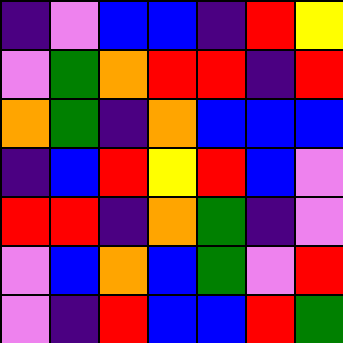[["indigo", "violet", "blue", "blue", "indigo", "red", "yellow"], ["violet", "green", "orange", "red", "red", "indigo", "red"], ["orange", "green", "indigo", "orange", "blue", "blue", "blue"], ["indigo", "blue", "red", "yellow", "red", "blue", "violet"], ["red", "red", "indigo", "orange", "green", "indigo", "violet"], ["violet", "blue", "orange", "blue", "green", "violet", "red"], ["violet", "indigo", "red", "blue", "blue", "red", "green"]]